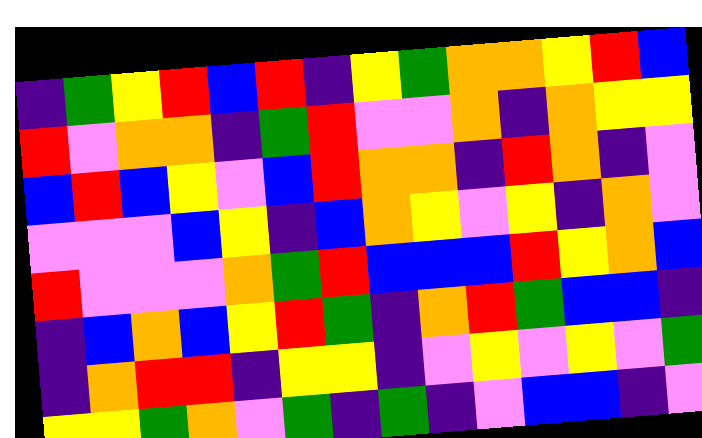[["indigo", "green", "yellow", "red", "blue", "red", "indigo", "yellow", "green", "orange", "orange", "yellow", "red", "blue"], ["red", "violet", "orange", "orange", "indigo", "green", "red", "violet", "violet", "orange", "indigo", "orange", "yellow", "yellow"], ["blue", "red", "blue", "yellow", "violet", "blue", "red", "orange", "orange", "indigo", "red", "orange", "indigo", "violet"], ["violet", "violet", "violet", "blue", "yellow", "indigo", "blue", "orange", "yellow", "violet", "yellow", "indigo", "orange", "violet"], ["red", "violet", "violet", "violet", "orange", "green", "red", "blue", "blue", "blue", "red", "yellow", "orange", "blue"], ["indigo", "blue", "orange", "blue", "yellow", "red", "green", "indigo", "orange", "red", "green", "blue", "blue", "indigo"], ["indigo", "orange", "red", "red", "indigo", "yellow", "yellow", "indigo", "violet", "yellow", "violet", "yellow", "violet", "green"], ["yellow", "yellow", "green", "orange", "violet", "green", "indigo", "green", "indigo", "violet", "blue", "blue", "indigo", "violet"]]